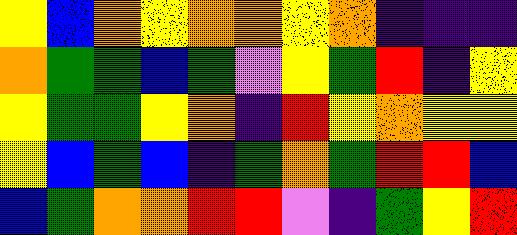[["yellow", "blue", "orange", "yellow", "orange", "orange", "yellow", "orange", "indigo", "indigo", "indigo"], ["orange", "green", "green", "blue", "green", "violet", "yellow", "green", "red", "indigo", "yellow"], ["yellow", "green", "green", "yellow", "orange", "indigo", "red", "yellow", "orange", "yellow", "yellow"], ["yellow", "blue", "green", "blue", "indigo", "green", "orange", "green", "red", "red", "blue"], ["blue", "green", "orange", "orange", "red", "red", "violet", "indigo", "green", "yellow", "red"]]